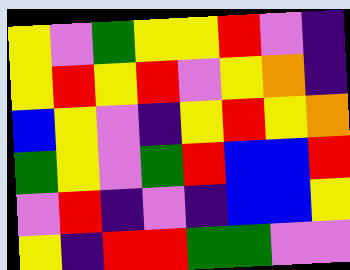[["yellow", "violet", "green", "yellow", "yellow", "red", "violet", "indigo"], ["yellow", "red", "yellow", "red", "violet", "yellow", "orange", "indigo"], ["blue", "yellow", "violet", "indigo", "yellow", "red", "yellow", "orange"], ["green", "yellow", "violet", "green", "red", "blue", "blue", "red"], ["violet", "red", "indigo", "violet", "indigo", "blue", "blue", "yellow"], ["yellow", "indigo", "red", "red", "green", "green", "violet", "violet"]]